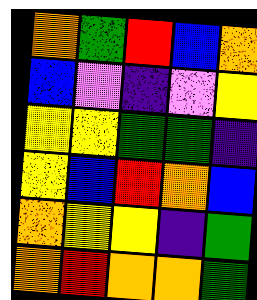[["orange", "green", "red", "blue", "orange"], ["blue", "violet", "indigo", "violet", "yellow"], ["yellow", "yellow", "green", "green", "indigo"], ["yellow", "blue", "red", "orange", "blue"], ["orange", "yellow", "yellow", "indigo", "green"], ["orange", "red", "orange", "orange", "green"]]